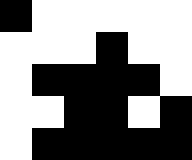[["black", "white", "white", "white", "white", "white"], ["white", "white", "white", "black", "white", "white"], ["white", "black", "black", "black", "black", "white"], ["white", "white", "black", "black", "white", "black"], ["white", "black", "black", "black", "black", "black"]]